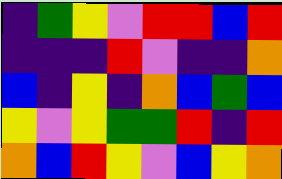[["indigo", "green", "yellow", "violet", "red", "red", "blue", "red"], ["indigo", "indigo", "indigo", "red", "violet", "indigo", "indigo", "orange"], ["blue", "indigo", "yellow", "indigo", "orange", "blue", "green", "blue"], ["yellow", "violet", "yellow", "green", "green", "red", "indigo", "red"], ["orange", "blue", "red", "yellow", "violet", "blue", "yellow", "orange"]]